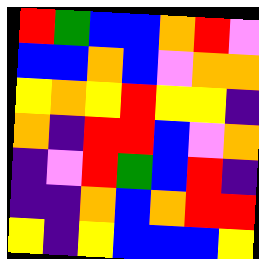[["red", "green", "blue", "blue", "orange", "red", "violet"], ["blue", "blue", "orange", "blue", "violet", "orange", "orange"], ["yellow", "orange", "yellow", "red", "yellow", "yellow", "indigo"], ["orange", "indigo", "red", "red", "blue", "violet", "orange"], ["indigo", "violet", "red", "green", "blue", "red", "indigo"], ["indigo", "indigo", "orange", "blue", "orange", "red", "red"], ["yellow", "indigo", "yellow", "blue", "blue", "blue", "yellow"]]